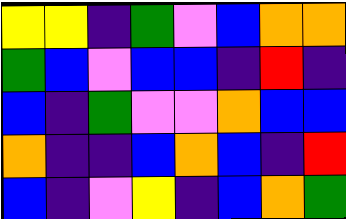[["yellow", "yellow", "indigo", "green", "violet", "blue", "orange", "orange"], ["green", "blue", "violet", "blue", "blue", "indigo", "red", "indigo"], ["blue", "indigo", "green", "violet", "violet", "orange", "blue", "blue"], ["orange", "indigo", "indigo", "blue", "orange", "blue", "indigo", "red"], ["blue", "indigo", "violet", "yellow", "indigo", "blue", "orange", "green"]]